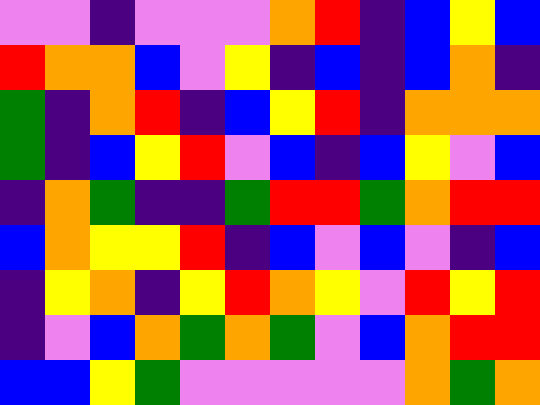[["violet", "violet", "indigo", "violet", "violet", "violet", "orange", "red", "indigo", "blue", "yellow", "blue"], ["red", "orange", "orange", "blue", "violet", "yellow", "indigo", "blue", "indigo", "blue", "orange", "indigo"], ["green", "indigo", "orange", "red", "indigo", "blue", "yellow", "red", "indigo", "orange", "orange", "orange"], ["green", "indigo", "blue", "yellow", "red", "violet", "blue", "indigo", "blue", "yellow", "violet", "blue"], ["indigo", "orange", "green", "indigo", "indigo", "green", "red", "red", "green", "orange", "red", "red"], ["blue", "orange", "yellow", "yellow", "red", "indigo", "blue", "violet", "blue", "violet", "indigo", "blue"], ["indigo", "yellow", "orange", "indigo", "yellow", "red", "orange", "yellow", "violet", "red", "yellow", "red"], ["indigo", "violet", "blue", "orange", "green", "orange", "green", "violet", "blue", "orange", "red", "red"], ["blue", "blue", "yellow", "green", "violet", "violet", "violet", "violet", "violet", "orange", "green", "orange"]]